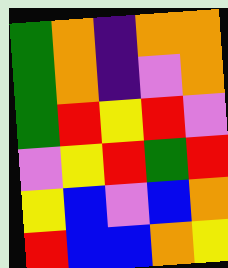[["green", "orange", "indigo", "orange", "orange"], ["green", "orange", "indigo", "violet", "orange"], ["green", "red", "yellow", "red", "violet"], ["violet", "yellow", "red", "green", "red"], ["yellow", "blue", "violet", "blue", "orange"], ["red", "blue", "blue", "orange", "yellow"]]